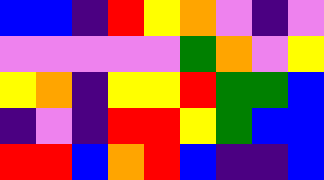[["blue", "blue", "indigo", "red", "yellow", "orange", "violet", "indigo", "violet"], ["violet", "violet", "violet", "violet", "violet", "green", "orange", "violet", "yellow"], ["yellow", "orange", "indigo", "yellow", "yellow", "red", "green", "green", "blue"], ["indigo", "violet", "indigo", "red", "red", "yellow", "green", "blue", "blue"], ["red", "red", "blue", "orange", "red", "blue", "indigo", "indigo", "blue"]]